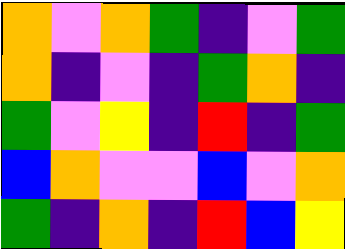[["orange", "violet", "orange", "green", "indigo", "violet", "green"], ["orange", "indigo", "violet", "indigo", "green", "orange", "indigo"], ["green", "violet", "yellow", "indigo", "red", "indigo", "green"], ["blue", "orange", "violet", "violet", "blue", "violet", "orange"], ["green", "indigo", "orange", "indigo", "red", "blue", "yellow"]]